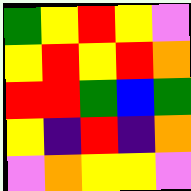[["green", "yellow", "red", "yellow", "violet"], ["yellow", "red", "yellow", "red", "orange"], ["red", "red", "green", "blue", "green"], ["yellow", "indigo", "red", "indigo", "orange"], ["violet", "orange", "yellow", "yellow", "violet"]]